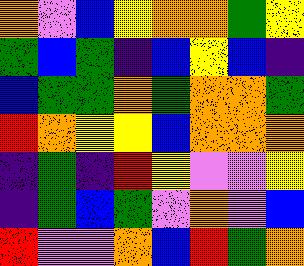[["orange", "violet", "blue", "yellow", "orange", "orange", "green", "yellow"], ["green", "blue", "green", "indigo", "blue", "yellow", "blue", "indigo"], ["blue", "green", "green", "orange", "green", "orange", "orange", "green"], ["red", "orange", "yellow", "yellow", "blue", "orange", "orange", "orange"], ["indigo", "green", "indigo", "red", "yellow", "violet", "violet", "yellow"], ["indigo", "green", "blue", "green", "violet", "orange", "violet", "blue"], ["red", "violet", "violet", "orange", "blue", "red", "green", "orange"]]